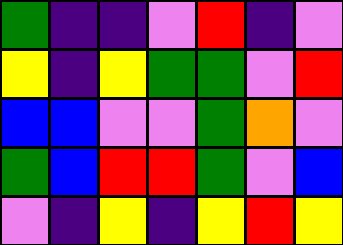[["green", "indigo", "indigo", "violet", "red", "indigo", "violet"], ["yellow", "indigo", "yellow", "green", "green", "violet", "red"], ["blue", "blue", "violet", "violet", "green", "orange", "violet"], ["green", "blue", "red", "red", "green", "violet", "blue"], ["violet", "indigo", "yellow", "indigo", "yellow", "red", "yellow"]]